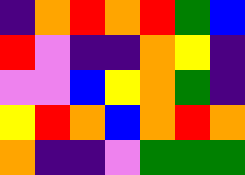[["indigo", "orange", "red", "orange", "red", "green", "blue"], ["red", "violet", "indigo", "indigo", "orange", "yellow", "indigo"], ["violet", "violet", "blue", "yellow", "orange", "green", "indigo"], ["yellow", "red", "orange", "blue", "orange", "red", "orange"], ["orange", "indigo", "indigo", "violet", "green", "green", "green"]]